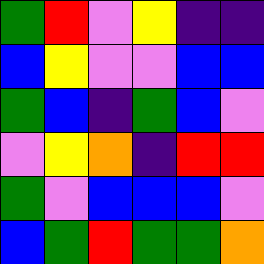[["green", "red", "violet", "yellow", "indigo", "indigo"], ["blue", "yellow", "violet", "violet", "blue", "blue"], ["green", "blue", "indigo", "green", "blue", "violet"], ["violet", "yellow", "orange", "indigo", "red", "red"], ["green", "violet", "blue", "blue", "blue", "violet"], ["blue", "green", "red", "green", "green", "orange"]]